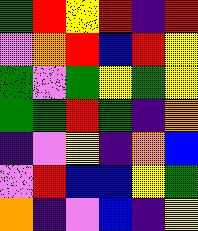[["green", "red", "yellow", "red", "indigo", "red"], ["violet", "orange", "red", "blue", "red", "yellow"], ["green", "violet", "green", "yellow", "green", "yellow"], ["green", "green", "red", "green", "indigo", "orange"], ["indigo", "violet", "yellow", "indigo", "orange", "blue"], ["violet", "red", "blue", "blue", "yellow", "green"], ["orange", "indigo", "violet", "blue", "indigo", "yellow"]]